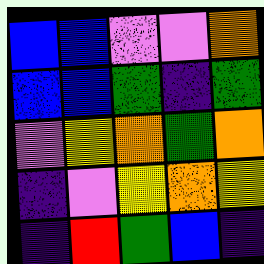[["blue", "blue", "violet", "violet", "orange"], ["blue", "blue", "green", "indigo", "green"], ["violet", "yellow", "orange", "green", "orange"], ["indigo", "violet", "yellow", "orange", "yellow"], ["indigo", "red", "green", "blue", "indigo"]]